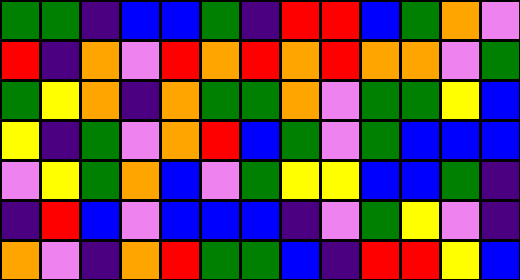[["green", "green", "indigo", "blue", "blue", "green", "indigo", "red", "red", "blue", "green", "orange", "violet"], ["red", "indigo", "orange", "violet", "red", "orange", "red", "orange", "red", "orange", "orange", "violet", "green"], ["green", "yellow", "orange", "indigo", "orange", "green", "green", "orange", "violet", "green", "green", "yellow", "blue"], ["yellow", "indigo", "green", "violet", "orange", "red", "blue", "green", "violet", "green", "blue", "blue", "blue"], ["violet", "yellow", "green", "orange", "blue", "violet", "green", "yellow", "yellow", "blue", "blue", "green", "indigo"], ["indigo", "red", "blue", "violet", "blue", "blue", "blue", "indigo", "violet", "green", "yellow", "violet", "indigo"], ["orange", "violet", "indigo", "orange", "red", "green", "green", "blue", "indigo", "red", "red", "yellow", "blue"]]